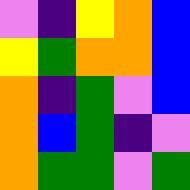[["violet", "indigo", "yellow", "orange", "blue"], ["yellow", "green", "orange", "orange", "blue"], ["orange", "indigo", "green", "violet", "blue"], ["orange", "blue", "green", "indigo", "violet"], ["orange", "green", "green", "violet", "green"]]